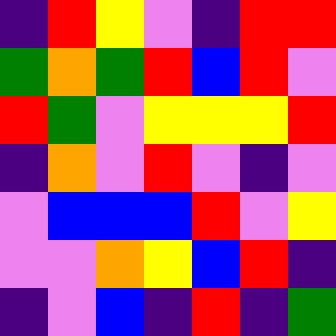[["indigo", "red", "yellow", "violet", "indigo", "red", "red"], ["green", "orange", "green", "red", "blue", "red", "violet"], ["red", "green", "violet", "yellow", "yellow", "yellow", "red"], ["indigo", "orange", "violet", "red", "violet", "indigo", "violet"], ["violet", "blue", "blue", "blue", "red", "violet", "yellow"], ["violet", "violet", "orange", "yellow", "blue", "red", "indigo"], ["indigo", "violet", "blue", "indigo", "red", "indigo", "green"]]